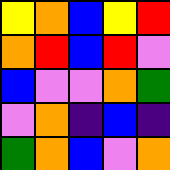[["yellow", "orange", "blue", "yellow", "red"], ["orange", "red", "blue", "red", "violet"], ["blue", "violet", "violet", "orange", "green"], ["violet", "orange", "indigo", "blue", "indigo"], ["green", "orange", "blue", "violet", "orange"]]